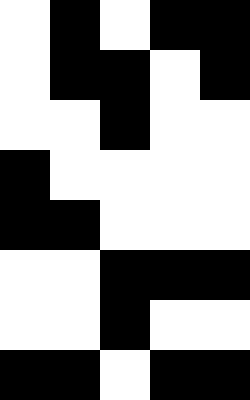[["white", "black", "white", "black", "black"], ["white", "black", "black", "white", "black"], ["white", "white", "black", "white", "white"], ["black", "white", "white", "white", "white"], ["black", "black", "white", "white", "white"], ["white", "white", "black", "black", "black"], ["white", "white", "black", "white", "white"], ["black", "black", "white", "black", "black"]]